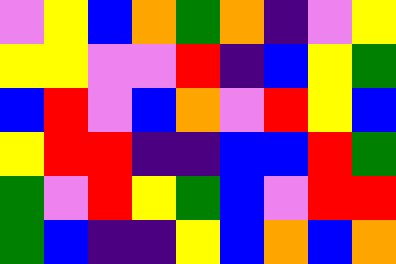[["violet", "yellow", "blue", "orange", "green", "orange", "indigo", "violet", "yellow"], ["yellow", "yellow", "violet", "violet", "red", "indigo", "blue", "yellow", "green"], ["blue", "red", "violet", "blue", "orange", "violet", "red", "yellow", "blue"], ["yellow", "red", "red", "indigo", "indigo", "blue", "blue", "red", "green"], ["green", "violet", "red", "yellow", "green", "blue", "violet", "red", "red"], ["green", "blue", "indigo", "indigo", "yellow", "blue", "orange", "blue", "orange"]]